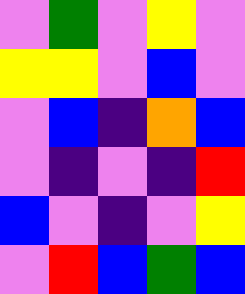[["violet", "green", "violet", "yellow", "violet"], ["yellow", "yellow", "violet", "blue", "violet"], ["violet", "blue", "indigo", "orange", "blue"], ["violet", "indigo", "violet", "indigo", "red"], ["blue", "violet", "indigo", "violet", "yellow"], ["violet", "red", "blue", "green", "blue"]]